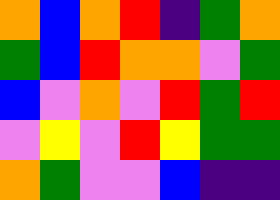[["orange", "blue", "orange", "red", "indigo", "green", "orange"], ["green", "blue", "red", "orange", "orange", "violet", "green"], ["blue", "violet", "orange", "violet", "red", "green", "red"], ["violet", "yellow", "violet", "red", "yellow", "green", "green"], ["orange", "green", "violet", "violet", "blue", "indigo", "indigo"]]